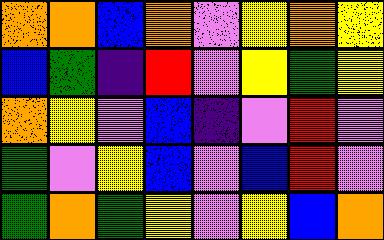[["orange", "orange", "blue", "orange", "violet", "yellow", "orange", "yellow"], ["blue", "green", "indigo", "red", "violet", "yellow", "green", "yellow"], ["orange", "yellow", "violet", "blue", "indigo", "violet", "red", "violet"], ["green", "violet", "yellow", "blue", "violet", "blue", "red", "violet"], ["green", "orange", "green", "yellow", "violet", "yellow", "blue", "orange"]]